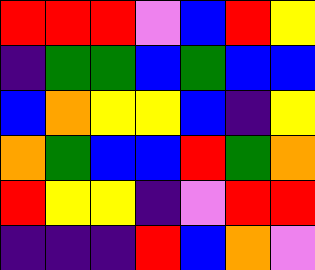[["red", "red", "red", "violet", "blue", "red", "yellow"], ["indigo", "green", "green", "blue", "green", "blue", "blue"], ["blue", "orange", "yellow", "yellow", "blue", "indigo", "yellow"], ["orange", "green", "blue", "blue", "red", "green", "orange"], ["red", "yellow", "yellow", "indigo", "violet", "red", "red"], ["indigo", "indigo", "indigo", "red", "blue", "orange", "violet"]]